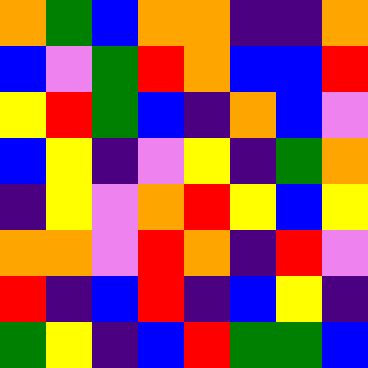[["orange", "green", "blue", "orange", "orange", "indigo", "indigo", "orange"], ["blue", "violet", "green", "red", "orange", "blue", "blue", "red"], ["yellow", "red", "green", "blue", "indigo", "orange", "blue", "violet"], ["blue", "yellow", "indigo", "violet", "yellow", "indigo", "green", "orange"], ["indigo", "yellow", "violet", "orange", "red", "yellow", "blue", "yellow"], ["orange", "orange", "violet", "red", "orange", "indigo", "red", "violet"], ["red", "indigo", "blue", "red", "indigo", "blue", "yellow", "indigo"], ["green", "yellow", "indigo", "blue", "red", "green", "green", "blue"]]